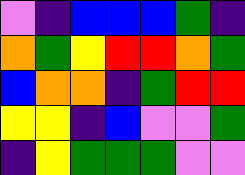[["violet", "indigo", "blue", "blue", "blue", "green", "indigo"], ["orange", "green", "yellow", "red", "red", "orange", "green"], ["blue", "orange", "orange", "indigo", "green", "red", "red"], ["yellow", "yellow", "indigo", "blue", "violet", "violet", "green"], ["indigo", "yellow", "green", "green", "green", "violet", "violet"]]